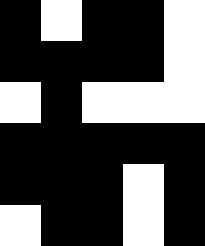[["black", "white", "black", "black", "white"], ["black", "black", "black", "black", "white"], ["white", "black", "white", "white", "white"], ["black", "black", "black", "black", "black"], ["black", "black", "black", "white", "black"], ["white", "black", "black", "white", "black"]]